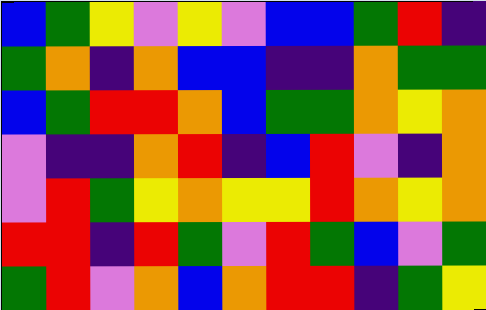[["blue", "green", "yellow", "violet", "yellow", "violet", "blue", "blue", "green", "red", "indigo"], ["green", "orange", "indigo", "orange", "blue", "blue", "indigo", "indigo", "orange", "green", "green"], ["blue", "green", "red", "red", "orange", "blue", "green", "green", "orange", "yellow", "orange"], ["violet", "indigo", "indigo", "orange", "red", "indigo", "blue", "red", "violet", "indigo", "orange"], ["violet", "red", "green", "yellow", "orange", "yellow", "yellow", "red", "orange", "yellow", "orange"], ["red", "red", "indigo", "red", "green", "violet", "red", "green", "blue", "violet", "green"], ["green", "red", "violet", "orange", "blue", "orange", "red", "red", "indigo", "green", "yellow"]]